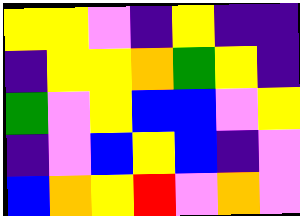[["yellow", "yellow", "violet", "indigo", "yellow", "indigo", "indigo"], ["indigo", "yellow", "yellow", "orange", "green", "yellow", "indigo"], ["green", "violet", "yellow", "blue", "blue", "violet", "yellow"], ["indigo", "violet", "blue", "yellow", "blue", "indigo", "violet"], ["blue", "orange", "yellow", "red", "violet", "orange", "violet"]]